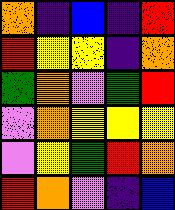[["orange", "indigo", "blue", "indigo", "red"], ["red", "yellow", "yellow", "indigo", "orange"], ["green", "orange", "violet", "green", "red"], ["violet", "orange", "yellow", "yellow", "yellow"], ["violet", "yellow", "green", "red", "orange"], ["red", "orange", "violet", "indigo", "blue"]]